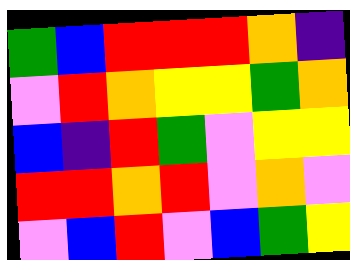[["green", "blue", "red", "red", "red", "orange", "indigo"], ["violet", "red", "orange", "yellow", "yellow", "green", "orange"], ["blue", "indigo", "red", "green", "violet", "yellow", "yellow"], ["red", "red", "orange", "red", "violet", "orange", "violet"], ["violet", "blue", "red", "violet", "blue", "green", "yellow"]]